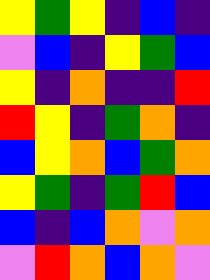[["yellow", "green", "yellow", "indigo", "blue", "indigo"], ["violet", "blue", "indigo", "yellow", "green", "blue"], ["yellow", "indigo", "orange", "indigo", "indigo", "red"], ["red", "yellow", "indigo", "green", "orange", "indigo"], ["blue", "yellow", "orange", "blue", "green", "orange"], ["yellow", "green", "indigo", "green", "red", "blue"], ["blue", "indigo", "blue", "orange", "violet", "orange"], ["violet", "red", "orange", "blue", "orange", "violet"]]